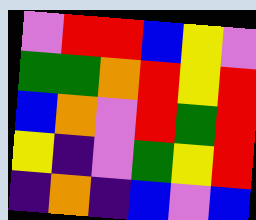[["violet", "red", "red", "blue", "yellow", "violet"], ["green", "green", "orange", "red", "yellow", "red"], ["blue", "orange", "violet", "red", "green", "red"], ["yellow", "indigo", "violet", "green", "yellow", "red"], ["indigo", "orange", "indigo", "blue", "violet", "blue"]]